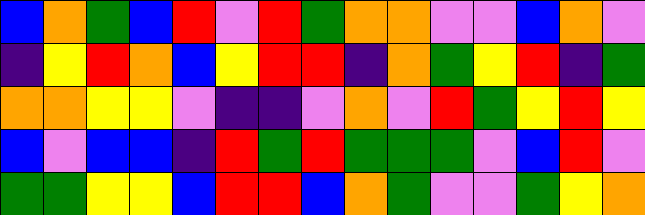[["blue", "orange", "green", "blue", "red", "violet", "red", "green", "orange", "orange", "violet", "violet", "blue", "orange", "violet"], ["indigo", "yellow", "red", "orange", "blue", "yellow", "red", "red", "indigo", "orange", "green", "yellow", "red", "indigo", "green"], ["orange", "orange", "yellow", "yellow", "violet", "indigo", "indigo", "violet", "orange", "violet", "red", "green", "yellow", "red", "yellow"], ["blue", "violet", "blue", "blue", "indigo", "red", "green", "red", "green", "green", "green", "violet", "blue", "red", "violet"], ["green", "green", "yellow", "yellow", "blue", "red", "red", "blue", "orange", "green", "violet", "violet", "green", "yellow", "orange"]]